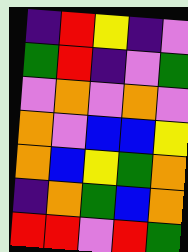[["indigo", "red", "yellow", "indigo", "violet"], ["green", "red", "indigo", "violet", "green"], ["violet", "orange", "violet", "orange", "violet"], ["orange", "violet", "blue", "blue", "yellow"], ["orange", "blue", "yellow", "green", "orange"], ["indigo", "orange", "green", "blue", "orange"], ["red", "red", "violet", "red", "green"]]